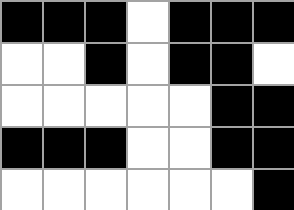[["black", "black", "black", "white", "black", "black", "black"], ["white", "white", "black", "white", "black", "black", "white"], ["white", "white", "white", "white", "white", "black", "black"], ["black", "black", "black", "white", "white", "black", "black"], ["white", "white", "white", "white", "white", "white", "black"]]